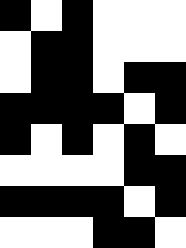[["black", "white", "black", "white", "white", "white"], ["white", "black", "black", "white", "white", "white"], ["white", "black", "black", "white", "black", "black"], ["black", "black", "black", "black", "white", "black"], ["black", "white", "black", "white", "black", "white"], ["white", "white", "white", "white", "black", "black"], ["black", "black", "black", "black", "white", "black"], ["white", "white", "white", "black", "black", "white"]]